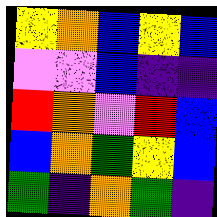[["yellow", "orange", "blue", "yellow", "blue"], ["violet", "violet", "blue", "indigo", "indigo"], ["red", "orange", "violet", "red", "blue"], ["blue", "orange", "green", "yellow", "blue"], ["green", "indigo", "orange", "green", "indigo"]]